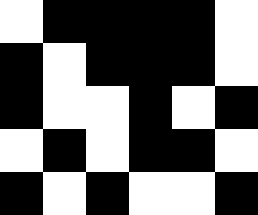[["white", "black", "black", "black", "black", "white"], ["black", "white", "black", "black", "black", "white"], ["black", "white", "white", "black", "white", "black"], ["white", "black", "white", "black", "black", "white"], ["black", "white", "black", "white", "white", "black"]]